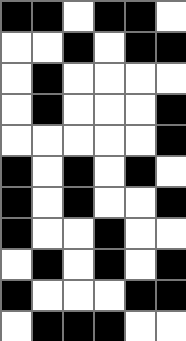[["black", "black", "white", "black", "black", "white"], ["white", "white", "black", "white", "black", "black"], ["white", "black", "white", "white", "white", "white"], ["white", "black", "white", "white", "white", "black"], ["white", "white", "white", "white", "white", "black"], ["black", "white", "black", "white", "black", "white"], ["black", "white", "black", "white", "white", "black"], ["black", "white", "white", "black", "white", "white"], ["white", "black", "white", "black", "white", "black"], ["black", "white", "white", "white", "black", "black"], ["white", "black", "black", "black", "white", "white"]]